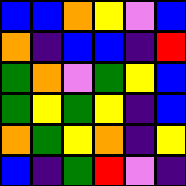[["blue", "blue", "orange", "yellow", "violet", "blue"], ["orange", "indigo", "blue", "blue", "indigo", "red"], ["green", "orange", "violet", "green", "yellow", "blue"], ["green", "yellow", "green", "yellow", "indigo", "blue"], ["orange", "green", "yellow", "orange", "indigo", "yellow"], ["blue", "indigo", "green", "red", "violet", "indigo"]]